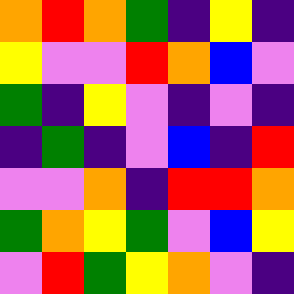[["orange", "red", "orange", "green", "indigo", "yellow", "indigo"], ["yellow", "violet", "violet", "red", "orange", "blue", "violet"], ["green", "indigo", "yellow", "violet", "indigo", "violet", "indigo"], ["indigo", "green", "indigo", "violet", "blue", "indigo", "red"], ["violet", "violet", "orange", "indigo", "red", "red", "orange"], ["green", "orange", "yellow", "green", "violet", "blue", "yellow"], ["violet", "red", "green", "yellow", "orange", "violet", "indigo"]]